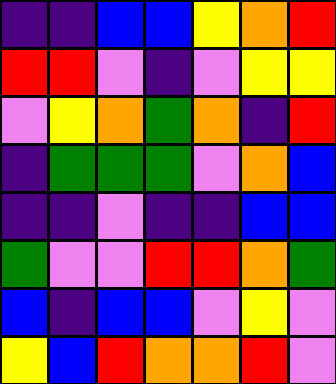[["indigo", "indigo", "blue", "blue", "yellow", "orange", "red"], ["red", "red", "violet", "indigo", "violet", "yellow", "yellow"], ["violet", "yellow", "orange", "green", "orange", "indigo", "red"], ["indigo", "green", "green", "green", "violet", "orange", "blue"], ["indigo", "indigo", "violet", "indigo", "indigo", "blue", "blue"], ["green", "violet", "violet", "red", "red", "orange", "green"], ["blue", "indigo", "blue", "blue", "violet", "yellow", "violet"], ["yellow", "blue", "red", "orange", "orange", "red", "violet"]]